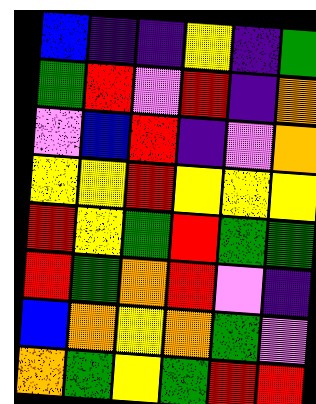[["blue", "indigo", "indigo", "yellow", "indigo", "green"], ["green", "red", "violet", "red", "indigo", "orange"], ["violet", "blue", "red", "indigo", "violet", "orange"], ["yellow", "yellow", "red", "yellow", "yellow", "yellow"], ["red", "yellow", "green", "red", "green", "green"], ["red", "green", "orange", "red", "violet", "indigo"], ["blue", "orange", "yellow", "orange", "green", "violet"], ["orange", "green", "yellow", "green", "red", "red"]]